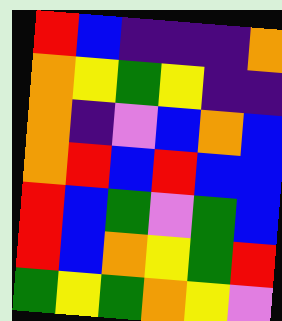[["red", "blue", "indigo", "indigo", "indigo", "orange"], ["orange", "yellow", "green", "yellow", "indigo", "indigo"], ["orange", "indigo", "violet", "blue", "orange", "blue"], ["orange", "red", "blue", "red", "blue", "blue"], ["red", "blue", "green", "violet", "green", "blue"], ["red", "blue", "orange", "yellow", "green", "red"], ["green", "yellow", "green", "orange", "yellow", "violet"]]